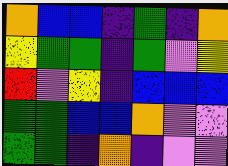[["orange", "blue", "blue", "indigo", "green", "indigo", "orange"], ["yellow", "green", "green", "indigo", "green", "violet", "yellow"], ["red", "violet", "yellow", "indigo", "blue", "blue", "blue"], ["green", "green", "blue", "blue", "orange", "violet", "violet"], ["green", "green", "indigo", "orange", "indigo", "violet", "violet"]]